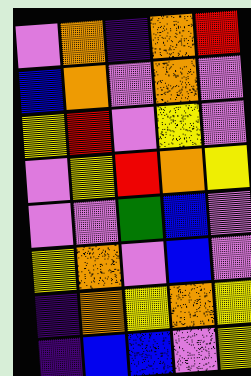[["violet", "orange", "indigo", "orange", "red"], ["blue", "orange", "violet", "orange", "violet"], ["yellow", "red", "violet", "yellow", "violet"], ["violet", "yellow", "red", "orange", "yellow"], ["violet", "violet", "green", "blue", "violet"], ["yellow", "orange", "violet", "blue", "violet"], ["indigo", "orange", "yellow", "orange", "yellow"], ["indigo", "blue", "blue", "violet", "yellow"]]